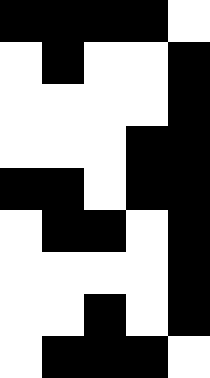[["black", "black", "black", "black", "white"], ["white", "black", "white", "white", "black"], ["white", "white", "white", "white", "black"], ["white", "white", "white", "black", "black"], ["black", "black", "white", "black", "black"], ["white", "black", "black", "white", "black"], ["white", "white", "white", "white", "black"], ["white", "white", "black", "white", "black"], ["white", "black", "black", "black", "white"]]